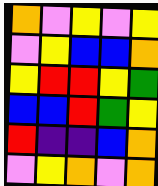[["orange", "violet", "yellow", "violet", "yellow"], ["violet", "yellow", "blue", "blue", "orange"], ["yellow", "red", "red", "yellow", "green"], ["blue", "blue", "red", "green", "yellow"], ["red", "indigo", "indigo", "blue", "orange"], ["violet", "yellow", "orange", "violet", "orange"]]